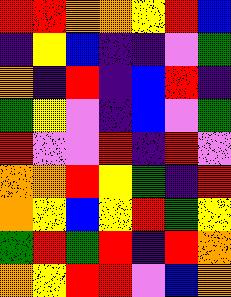[["red", "red", "orange", "orange", "yellow", "red", "blue"], ["indigo", "yellow", "blue", "indigo", "indigo", "violet", "green"], ["orange", "indigo", "red", "indigo", "blue", "red", "indigo"], ["green", "yellow", "violet", "indigo", "blue", "violet", "green"], ["red", "violet", "violet", "red", "indigo", "red", "violet"], ["orange", "orange", "red", "yellow", "green", "indigo", "red"], ["orange", "yellow", "blue", "yellow", "red", "green", "yellow"], ["green", "red", "green", "red", "indigo", "red", "orange"], ["orange", "yellow", "red", "red", "violet", "blue", "orange"]]